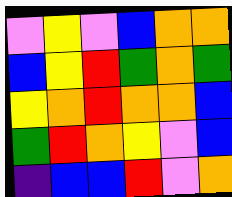[["violet", "yellow", "violet", "blue", "orange", "orange"], ["blue", "yellow", "red", "green", "orange", "green"], ["yellow", "orange", "red", "orange", "orange", "blue"], ["green", "red", "orange", "yellow", "violet", "blue"], ["indigo", "blue", "blue", "red", "violet", "orange"]]